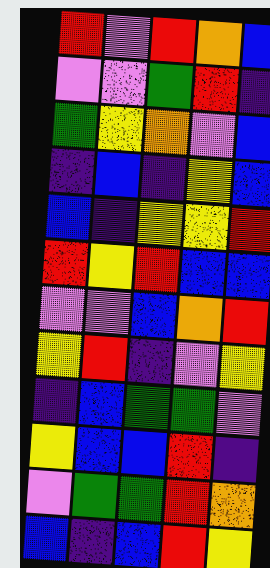[["red", "violet", "red", "orange", "blue"], ["violet", "violet", "green", "red", "indigo"], ["green", "yellow", "orange", "violet", "blue"], ["indigo", "blue", "indigo", "yellow", "blue"], ["blue", "indigo", "yellow", "yellow", "red"], ["red", "yellow", "red", "blue", "blue"], ["violet", "violet", "blue", "orange", "red"], ["yellow", "red", "indigo", "violet", "yellow"], ["indigo", "blue", "green", "green", "violet"], ["yellow", "blue", "blue", "red", "indigo"], ["violet", "green", "green", "red", "orange"], ["blue", "indigo", "blue", "red", "yellow"]]